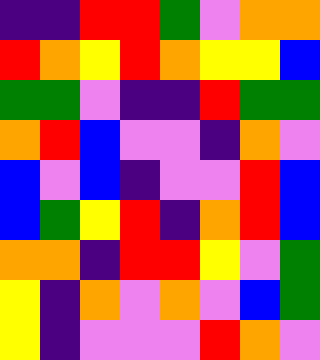[["indigo", "indigo", "red", "red", "green", "violet", "orange", "orange"], ["red", "orange", "yellow", "red", "orange", "yellow", "yellow", "blue"], ["green", "green", "violet", "indigo", "indigo", "red", "green", "green"], ["orange", "red", "blue", "violet", "violet", "indigo", "orange", "violet"], ["blue", "violet", "blue", "indigo", "violet", "violet", "red", "blue"], ["blue", "green", "yellow", "red", "indigo", "orange", "red", "blue"], ["orange", "orange", "indigo", "red", "red", "yellow", "violet", "green"], ["yellow", "indigo", "orange", "violet", "orange", "violet", "blue", "green"], ["yellow", "indigo", "violet", "violet", "violet", "red", "orange", "violet"]]